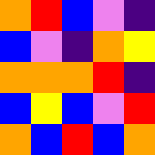[["orange", "red", "blue", "violet", "indigo"], ["blue", "violet", "indigo", "orange", "yellow"], ["orange", "orange", "orange", "red", "indigo"], ["blue", "yellow", "blue", "violet", "red"], ["orange", "blue", "red", "blue", "orange"]]